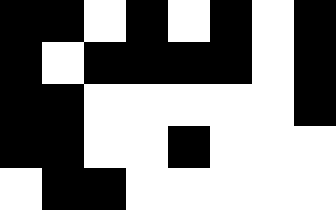[["black", "black", "white", "black", "white", "black", "white", "black"], ["black", "white", "black", "black", "black", "black", "white", "black"], ["black", "black", "white", "white", "white", "white", "white", "black"], ["black", "black", "white", "white", "black", "white", "white", "white"], ["white", "black", "black", "white", "white", "white", "white", "white"]]